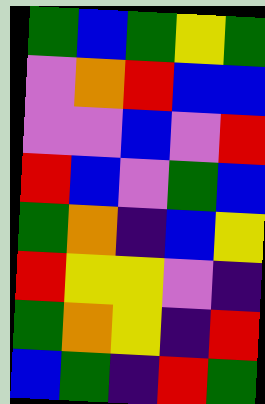[["green", "blue", "green", "yellow", "green"], ["violet", "orange", "red", "blue", "blue"], ["violet", "violet", "blue", "violet", "red"], ["red", "blue", "violet", "green", "blue"], ["green", "orange", "indigo", "blue", "yellow"], ["red", "yellow", "yellow", "violet", "indigo"], ["green", "orange", "yellow", "indigo", "red"], ["blue", "green", "indigo", "red", "green"]]